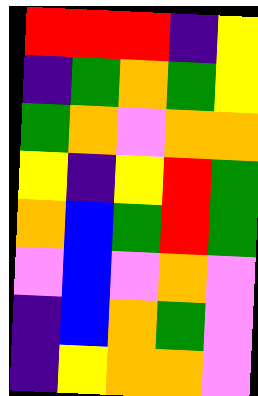[["red", "red", "red", "indigo", "yellow"], ["indigo", "green", "orange", "green", "yellow"], ["green", "orange", "violet", "orange", "orange"], ["yellow", "indigo", "yellow", "red", "green"], ["orange", "blue", "green", "red", "green"], ["violet", "blue", "violet", "orange", "violet"], ["indigo", "blue", "orange", "green", "violet"], ["indigo", "yellow", "orange", "orange", "violet"]]